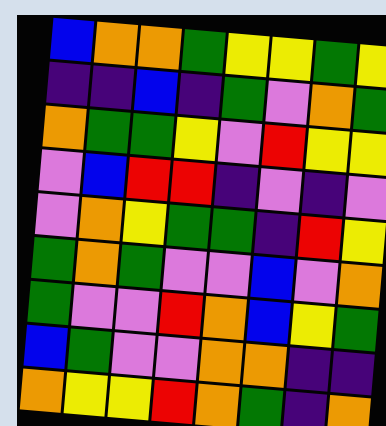[["blue", "orange", "orange", "green", "yellow", "yellow", "green", "yellow"], ["indigo", "indigo", "blue", "indigo", "green", "violet", "orange", "green"], ["orange", "green", "green", "yellow", "violet", "red", "yellow", "yellow"], ["violet", "blue", "red", "red", "indigo", "violet", "indigo", "violet"], ["violet", "orange", "yellow", "green", "green", "indigo", "red", "yellow"], ["green", "orange", "green", "violet", "violet", "blue", "violet", "orange"], ["green", "violet", "violet", "red", "orange", "blue", "yellow", "green"], ["blue", "green", "violet", "violet", "orange", "orange", "indigo", "indigo"], ["orange", "yellow", "yellow", "red", "orange", "green", "indigo", "orange"]]